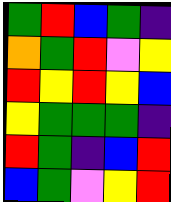[["green", "red", "blue", "green", "indigo"], ["orange", "green", "red", "violet", "yellow"], ["red", "yellow", "red", "yellow", "blue"], ["yellow", "green", "green", "green", "indigo"], ["red", "green", "indigo", "blue", "red"], ["blue", "green", "violet", "yellow", "red"]]